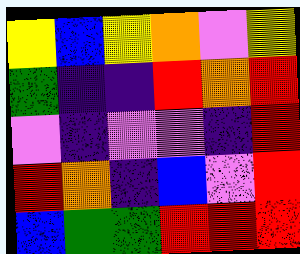[["yellow", "blue", "yellow", "orange", "violet", "yellow"], ["green", "indigo", "indigo", "red", "orange", "red"], ["violet", "indigo", "violet", "violet", "indigo", "red"], ["red", "orange", "indigo", "blue", "violet", "red"], ["blue", "green", "green", "red", "red", "red"]]